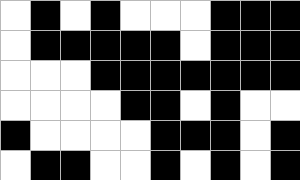[["white", "black", "white", "black", "white", "white", "white", "black", "black", "black"], ["white", "black", "black", "black", "black", "black", "white", "black", "black", "black"], ["white", "white", "white", "black", "black", "black", "black", "black", "black", "black"], ["white", "white", "white", "white", "black", "black", "white", "black", "white", "white"], ["black", "white", "white", "white", "white", "black", "black", "black", "white", "black"], ["white", "black", "black", "white", "white", "black", "white", "black", "white", "black"]]